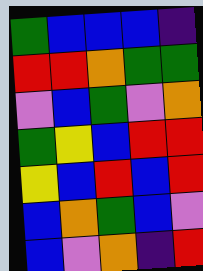[["green", "blue", "blue", "blue", "indigo"], ["red", "red", "orange", "green", "green"], ["violet", "blue", "green", "violet", "orange"], ["green", "yellow", "blue", "red", "red"], ["yellow", "blue", "red", "blue", "red"], ["blue", "orange", "green", "blue", "violet"], ["blue", "violet", "orange", "indigo", "red"]]